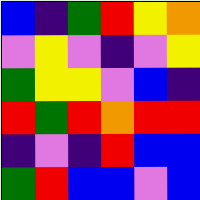[["blue", "indigo", "green", "red", "yellow", "orange"], ["violet", "yellow", "violet", "indigo", "violet", "yellow"], ["green", "yellow", "yellow", "violet", "blue", "indigo"], ["red", "green", "red", "orange", "red", "red"], ["indigo", "violet", "indigo", "red", "blue", "blue"], ["green", "red", "blue", "blue", "violet", "blue"]]